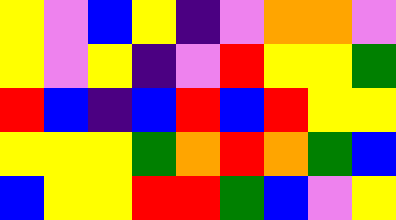[["yellow", "violet", "blue", "yellow", "indigo", "violet", "orange", "orange", "violet"], ["yellow", "violet", "yellow", "indigo", "violet", "red", "yellow", "yellow", "green"], ["red", "blue", "indigo", "blue", "red", "blue", "red", "yellow", "yellow"], ["yellow", "yellow", "yellow", "green", "orange", "red", "orange", "green", "blue"], ["blue", "yellow", "yellow", "red", "red", "green", "blue", "violet", "yellow"]]